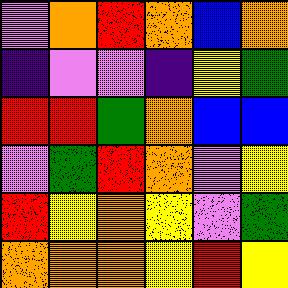[["violet", "orange", "red", "orange", "blue", "orange"], ["indigo", "violet", "violet", "indigo", "yellow", "green"], ["red", "red", "green", "orange", "blue", "blue"], ["violet", "green", "red", "orange", "violet", "yellow"], ["red", "yellow", "orange", "yellow", "violet", "green"], ["orange", "orange", "orange", "yellow", "red", "yellow"]]